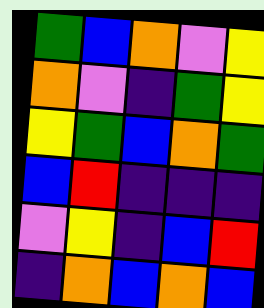[["green", "blue", "orange", "violet", "yellow"], ["orange", "violet", "indigo", "green", "yellow"], ["yellow", "green", "blue", "orange", "green"], ["blue", "red", "indigo", "indigo", "indigo"], ["violet", "yellow", "indigo", "blue", "red"], ["indigo", "orange", "blue", "orange", "blue"]]